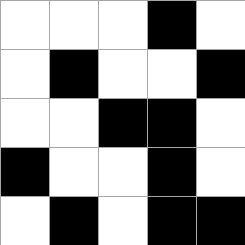[["white", "white", "white", "black", "white"], ["white", "black", "white", "white", "black"], ["white", "white", "black", "black", "white"], ["black", "white", "white", "black", "white"], ["white", "black", "white", "black", "black"]]